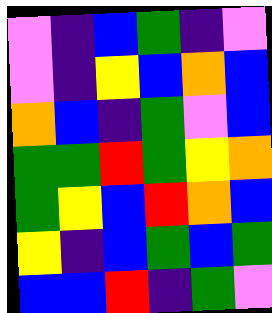[["violet", "indigo", "blue", "green", "indigo", "violet"], ["violet", "indigo", "yellow", "blue", "orange", "blue"], ["orange", "blue", "indigo", "green", "violet", "blue"], ["green", "green", "red", "green", "yellow", "orange"], ["green", "yellow", "blue", "red", "orange", "blue"], ["yellow", "indigo", "blue", "green", "blue", "green"], ["blue", "blue", "red", "indigo", "green", "violet"]]